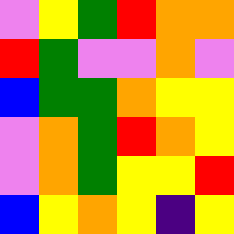[["violet", "yellow", "green", "red", "orange", "orange"], ["red", "green", "violet", "violet", "orange", "violet"], ["blue", "green", "green", "orange", "yellow", "yellow"], ["violet", "orange", "green", "red", "orange", "yellow"], ["violet", "orange", "green", "yellow", "yellow", "red"], ["blue", "yellow", "orange", "yellow", "indigo", "yellow"]]